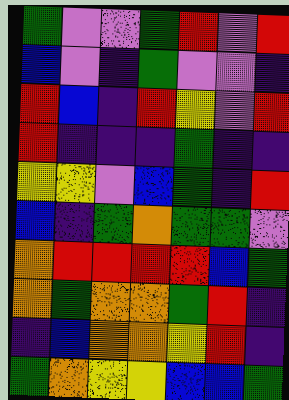[["green", "violet", "violet", "green", "red", "violet", "red"], ["blue", "violet", "indigo", "green", "violet", "violet", "indigo"], ["red", "blue", "indigo", "red", "yellow", "violet", "red"], ["red", "indigo", "indigo", "indigo", "green", "indigo", "indigo"], ["yellow", "yellow", "violet", "blue", "green", "indigo", "red"], ["blue", "indigo", "green", "orange", "green", "green", "violet"], ["orange", "red", "red", "red", "red", "blue", "green"], ["orange", "green", "orange", "orange", "green", "red", "indigo"], ["indigo", "blue", "orange", "orange", "yellow", "red", "indigo"], ["green", "orange", "yellow", "yellow", "blue", "blue", "green"]]